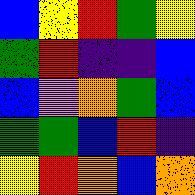[["blue", "yellow", "red", "green", "yellow"], ["green", "red", "indigo", "indigo", "blue"], ["blue", "violet", "orange", "green", "blue"], ["green", "green", "blue", "red", "indigo"], ["yellow", "red", "orange", "blue", "orange"]]